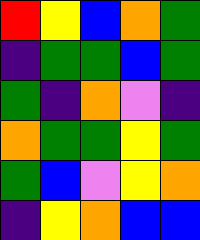[["red", "yellow", "blue", "orange", "green"], ["indigo", "green", "green", "blue", "green"], ["green", "indigo", "orange", "violet", "indigo"], ["orange", "green", "green", "yellow", "green"], ["green", "blue", "violet", "yellow", "orange"], ["indigo", "yellow", "orange", "blue", "blue"]]